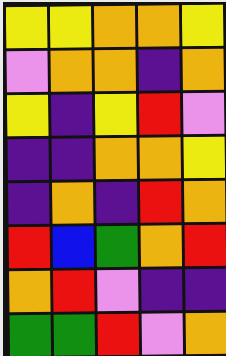[["yellow", "yellow", "orange", "orange", "yellow"], ["violet", "orange", "orange", "indigo", "orange"], ["yellow", "indigo", "yellow", "red", "violet"], ["indigo", "indigo", "orange", "orange", "yellow"], ["indigo", "orange", "indigo", "red", "orange"], ["red", "blue", "green", "orange", "red"], ["orange", "red", "violet", "indigo", "indigo"], ["green", "green", "red", "violet", "orange"]]